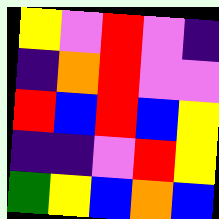[["yellow", "violet", "red", "violet", "indigo"], ["indigo", "orange", "red", "violet", "violet"], ["red", "blue", "red", "blue", "yellow"], ["indigo", "indigo", "violet", "red", "yellow"], ["green", "yellow", "blue", "orange", "blue"]]